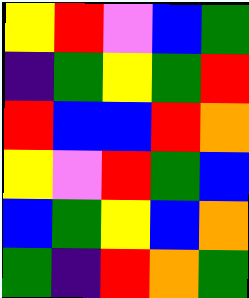[["yellow", "red", "violet", "blue", "green"], ["indigo", "green", "yellow", "green", "red"], ["red", "blue", "blue", "red", "orange"], ["yellow", "violet", "red", "green", "blue"], ["blue", "green", "yellow", "blue", "orange"], ["green", "indigo", "red", "orange", "green"]]